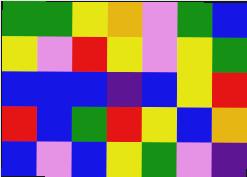[["green", "green", "yellow", "orange", "violet", "green", "blue"], ["yellow", "violet", "red", "yellow", "violet", "yellow", "green"], ["blue", "blue", "blue", "indigo", "blue", "yellow", "red"], ["red", "blue", "green", "red", "yellow", "blue", "orange"], ["blue", "violet", "blue", "yellow", "green", "violet", "indigo"]]